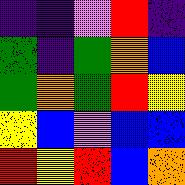[["indigo", "indigo", "violet", "red", "indigo"], ["green", "indigo", "green", "orange", "blue"], ["green", "orange", "green", "red", "yellow"], ["yellow", "blue", "violet", "blue", "blue"], ["red", "yellow", "red", "blue", "orange"]]